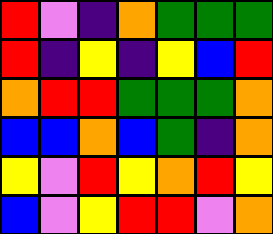[["red", "violet", "indigo", "orange", "green", "green", "green"], ["red", "indigo", "yellow", "indigo", "yellow", "blue", "red"], ["orange", "red", "red", "green", "green", "green", "orange"], ["blue", "blue", "orange", "blue", "green", "indigo", "orange"], ["yellow", "violet", "red", "yellow", "orange", "red", "yellow"], ["blue", "violet", "yellow", "red", "red", "violet", "orange"]]